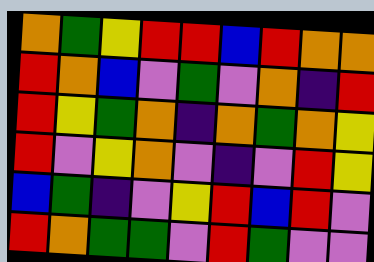[["orange", "green", "yellow", "red", "red", "blue", "red", "orange", "orange"], ["red", "orange", "blue", "violet", "green", "violet", "orange", "indigo", "red"], ["red", "yellow", "green", "orange", "indigo", "orange", "green", "orange", "yellow"], ["red", "violet", "yellow", "orange", "violet", "indigo", "violet", "red", "yellow"], ["blue", "green", "indigo", "violet", "yellow", "red", "blue", "red", "violet"], ["red", "orange", "green", "green", "violet", "red", "green", "violet", "violet"]]